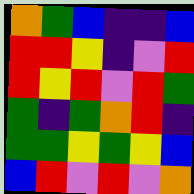[["orange", "green", "blue", "indigo", "indigo", "blue"], ["red", "red", "yellow", "indigo", "violet", "red"], ["red", "yellow", "red", "violet", "red", "green"], ["green", "indigo", "green", "orange", "red", "indigo"], ["green", "green", "yellow", "green", "yellow", "blue"], ["blue", "red", "violet", "red", "violet", "orange"]]